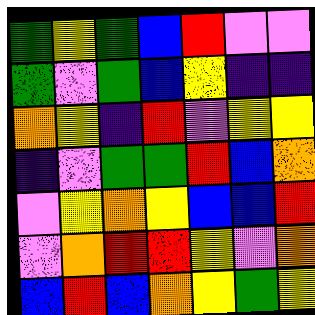[["green", "yellow", "green", "blue", "red", "violet", "violet"], ["green", "violet", "green", "blue", "yellow", "indigo", "indigo"], ["orange", "yellow", "indigo", "red", "violet", "yellow", "yellow"], ["indigo", "violet", "green", "green", "red", "blue", "orange"], ["violet", "yellow", "orange", "yellow", "blue", "blue", "red"], ["violet", "orange", "red", "red", "yellow", "violet", "orange"], ["blue", "red", "blue", "orange", "yellow", "green", "yellow"]]